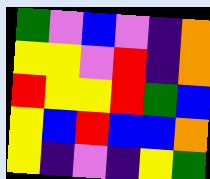[["green", "violet", "blue", "violet", "indigo", "orange"], ["yellow", "yellow", "violet", "red", "indigo", "orange"], ["red", "yellow", "yellow", "red", "green", "blue"], ["yellow", "blue", "red", "blue", "blue", "orange"], ["yellow", "indigo", "violet", "indigo", "yellow", "green"]]